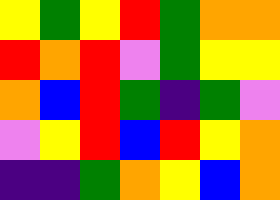[["yellow", "green", "yellow", "red", "green", "orange", "orange"], ["red", "orange", "red", "violet", "green", "yellow", "yellow"], ["orange", "blue", "red", "green", "indigo", "green", "violet"], ["violet", "yellow", "red", "blue", "red", "yellow", "orange"], ["indigo", "indigo", "green", "orange", "yellow", "blue", "orange"]]